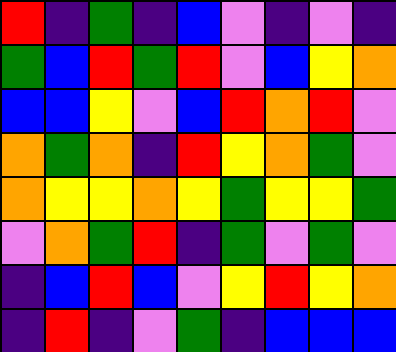[["red", "indigo", "green", "indigo", "blue", "violet", "indigo", "violet", "indigo"], ["green", "blue", "red", "green", "red", "violet", "blue", "yellow", "orange"], ["blue", "blue", "yellow", "violet", "blue", "red", "orange", "red", "violet"], ["orange", "green", "orange", "indigo", "red", "yellow", "orange", "green", "violet"], ["orange", "yellow", "yellow", "orange", "yellow", "green", "yellow", "yellow", "green"], ["violet", "orange", "green", "red", "indigo", "green", "violet", "green", "violet"], ["indigo", "blue", "red", "blue", "violet", "yellow", "red", "yellow", "orange"], ["indigo", "red", "indigo", "violet", "green", "indigo", "blue", "blue", "blue"]]